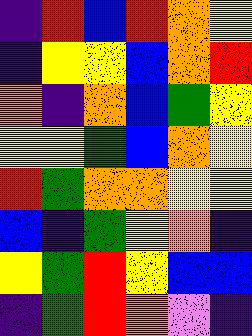[["indigo", "red", "blue", "red", "orange", "yellow"], ["indigo", "yellow", "yellow", "blue", "orange", "red"], ["orange", "indigo", "orange", "blue", "green", "yellow"], ["yellow", "yellow", "green", "blue", "orange", "yellow"], ["red", "green", "orange", "orange", "yellow", "yellow"], ["blue", "indigo", "green", "yellow", "orange", "indigo"], ["yellow", "green", "red", "yellow", "blue", "blue"], ["indigo", "green", "red", "orange", "violet", "indigo"]]